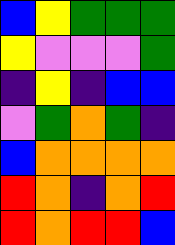[["blue", "yellow", "green", "green", "green"], ["yellow", "violet", "violet", "violet", "green"], ["indigo", "yellow", "indigo", "blue", "blue"], ["violet", "green", "orange", "green", "indigo"], ["blue", "orange", "orange", "orange", "orange"], ["red", "orange", "indigo", "orange", "red"], ["red", "orange", "red", "red", "blue"]]